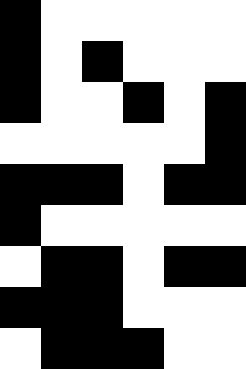[["black", "white", "white", "white", "white", "white"], ["black", "white", "black", "white", "white", "white"], ["black", "white", "white", "black", "white", "black"], ["white", "white", "white", "white", "white", "black"], ["black", "black", "black", "white", "black", "black"], ["black", "white", "white", "white", "white", "white"], ["white", "black", "black", "white", "black", "black"], ["black", "black", "black", "white", "white", "white"], ["white", "black", "black", "black", "white", "white"]]